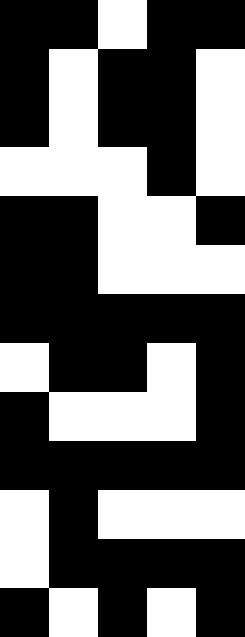[["black", "black", "white", "black", "black"], ["black", "white", "black", "black", "white"], ["black", "white", "black", "black", "white"], ["white", "white", "white", "black", "white"], ["black", "black", "white", "white", "black"], ["black", "black", "white", "white", "white"], ["black", "black", "black", "black", "black"], ["white", "black", "black", "white", "black"], ["black", "white", "white", "white", "black"], ["black", "black", "black", "black", "black"], ["white", "black", "white", "white", "white"], ["white", "black", "black", "black", "black"], ["black", "white", "black", "white", "black"]]